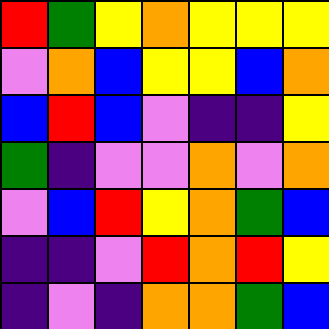[["red", "green", "yellow", "orange", "yellow", "yellow", "yellow"], ["violet", "orange", "blue", "yellow", "yellow", "blue", "orange"], ["blue", "red", "blue", "violet", "indigo", "indigo", "yellow"], ["green", "indigo", "violet", "violet", "orange", "violet", "orange"], ["violet", "blue", "red", "yellow", "orange", "green", "blue"], ["indigo", "indigo", "violet", "red", "orange", "red", "yellow"], ["indigo", "violet", "indigo", "orange", "orange", "green", "blue"]]